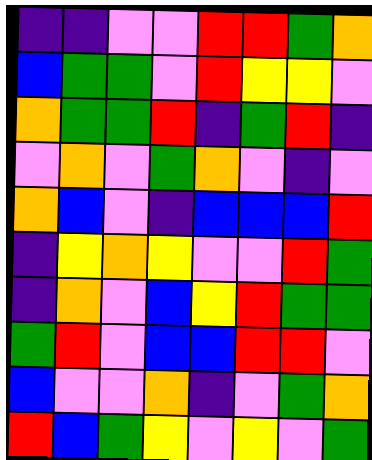[["indigo", "indigo", "violet", "violet", "red", "red", "green", "orange"], ["blue", "green", "green", "violet", "red", "yellow", "yellow", "violet"], ["orange", "green", "green", "red", "indigo", "green", "red", "indigo"], ["violet", "orange", "violet", "green", "orange", "violet", "indigo", "violet"], ["orange", "blue", "violet", "indigo", "blue", "blue", "blue", "red"], ["indigo", "yellow", "orange", "yellow", "violet", "violet", "red", "green"], ["indigo", "orange", "violet", "blue", "yellow", "red", "green", "green"], ["green", "red", "violet", "blue", "blue", "red", "red", "violet"], ["blue", "violet", "violet", "orange", "indigo", "violet", "green", "orange"], ["red", "blue", "green", "yellow", "violet", "yellow", "violet", "green"]]